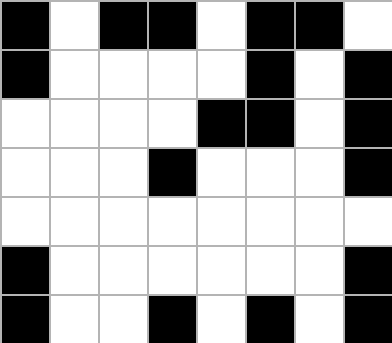[["black", "white", "black", "black", "white", "black", "black", "white"], ["black", "white", "white", "white", "white", "black", "white", "black"], ["white", "white", "white", "white", "black", "black", "white", "black"], ["white", "white", "white", "black", "white", "white", "white", "black"], ["white", "white", "white", "white", "white", "white", "white", "white"], ["black", "white", "white", "white", "white", "white", "white", "black"], ["black", "white", "white", "black", "white", "black", "white", "black"]]